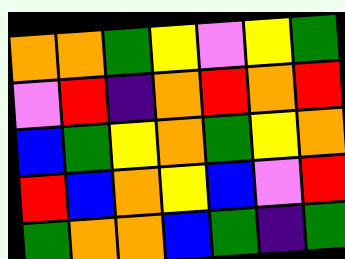[["orange", "orange", "green", "yellow", "violet", "yellow", "green"], ["violet", "red", "indigo", "orange", "red", "orange", "red"], ["blue", "green", "yellow", "orange", "green", "yellow", "orange"], ["red", "blue", "orange", "yellow", "blue", "violet", "red"], ["green", "orange", "orange", "blue", "green", "indigo", "green"]]